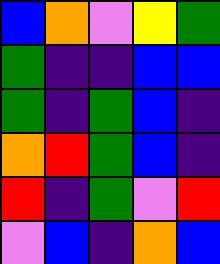[["blue", "orange", "violet", "yellow", "green"], ["green", "indigo", "indigo", "blue", "blue"], ["green", "indigo", "green", "blue", "indigo"], ["orange", "red", "green", "blue", "indigo"], ["red", "indigo", "green", "violet", "red"], ["violet", "blue", "indigo", "orange", "blue"]]